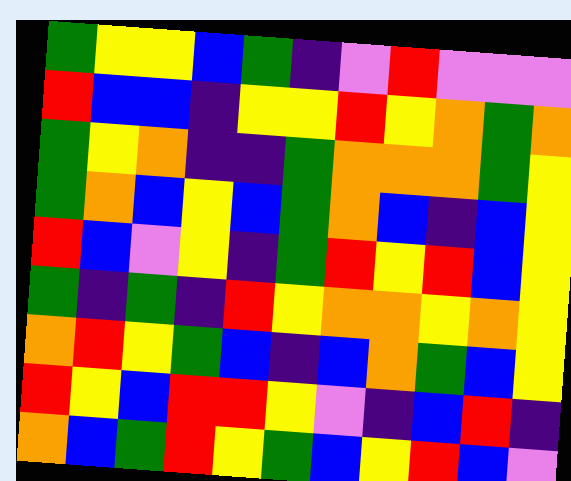[["green", "yellow", "yellow", "blue", "green", "indigo", "violet", "red", "violet", "violet", "violet"], ["red", "blue", "blue", "indigo", "yellow", "yellow", "red", "yellow", "orange", "green", "orange"], ["green", "yellow", "orange", "indigo", "indigo", "green", "orange", "orange", "orange", "green", "yellow"], ["green", "orange", "blue", "yellow", "blue", "green", "orange", "blue", "indigo", "blue", "yellow"], ["red", "blue", "violet", "yellow", "indigo", "green", "red", "yellow", "red", "blue", "yellow"], ["green", "indigo", "green", "indigo", "red", "yellow", "orange", "orange", "yellow", "orange", "yellow"], ["orange", "red", "yellow", "green", "blue", "indigo", "blue", "orange", "green", "blue", "yellow"], ["red", "yellow", "blue", "red", "red", "yellow", "violet", "indigo", "blue", "red", "indigo"], ["orange", "blue", "green", "red", "yellow", "green", "blue", "yellow", "red", "blue", "violet"]]